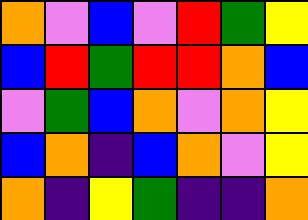[["orange", "violet", "blue", "violet", "red", "green", "yellow"], ["blue", "red", "green", "red", "red", "orange", "blue"], ["violet", "green", "blue", "orange", "violet", "orange", "yellow"], ["blue", "orange", "indigo", "blue", "orange", "violet", "yellow"], ["orange", "indigo", "yellow", "green", "indigo", "indigo", "orange"]]